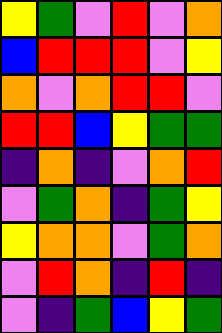[["yellow", "green", "violet", "red", "violet", "orange"], ["blue", "red", "red", "red", "violet", "yellow"], ["orange", "violet", "orange", "red", "red", "violet"], ["red", "red", "blue", "yellow", "green", "green"], ["indigo", "orange", "indigo", "violet", "orange", "red"], ["violet", "green", "orange", "indigo", "green", "yellow"], ["yellow", "orange", "orange", "violet", "green", "orange"], ["violet", "red", "orange", "indigo", "red", "indigo"], ["violet", "indigo", "green", "blue", "yellow", "green"]]